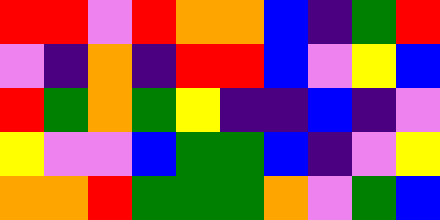[["red", "red", "violet", "red", "orange", "orange", "blue", "indigo", "green", "red"], ["violet", "indigo", "orange", "indigo", "red", "red", "blue", "violet", "yellow", "blue"], ["red", "green", "orange", "green", "yellow", "indigo", "indigo", "blue", "indigo", "violet"], ["yellow", "violet", "violet", "blue", "green", "green", "blue", "indigo", "violet", "yellow"], ["orange", "orange", "red", "green", "green", "green", "orange", "violet", "green", "blue"]]